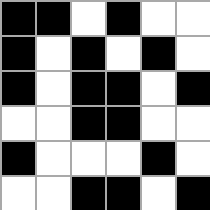[["black", "black", "white", "black", "white", "white"], ["black", "white", "black", "white", "black", "white"], ["black", "white", "black", "black", "white", "black"], ["white", "white", "black", "black", "white", "white"], ["black", "white", "white", "white", "black", "white"], ["white", "white", "black", "black", "white", "black"]]